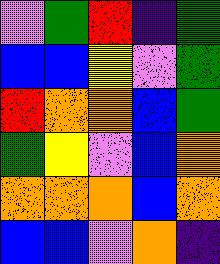[["violet", "green", "red", "indigo", "green"], ["blue", "blue", "yellow", "violet", "green"], ["red", "orange", "orange", "blue", "green"], ["green", "yellow", "violet", "blue", "orange"], ["orange", "orange", "orange", "blue", "orange"], ["blue", "blue", "violet", "orange", "indigo"]]